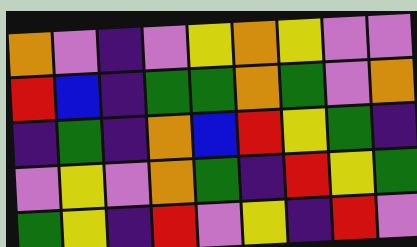[["orange", "violet", "indigo", "violet", "yellow", "orange", "yellow", "violet", "violet"], ["red", "blue", "indigo", "green", "green", "orange", "green", "violet", "orange"], ["indigo", "green", "indigo", "orange", "blue", "red", "yellow", "green", "indigo"], ["violet", "yellow", "violet", "orange", "green", "indigo", "red", "yellow", "green"], ["green", "yellow", "indigo", "red", "violet", "yellow", "indigo", "red", "violet"]]